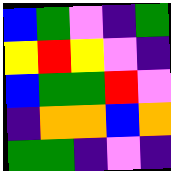[["blue", "green", "violet", "indigo", "green"], ["yellow", "red", "yellow", "violet", "indigo"], ["blue", "green", "green", "red", "violet"], ["indigo", "orange", "orange", "blue", "orange"], ["green", "green", "indigo", "violet", "indigo"]]